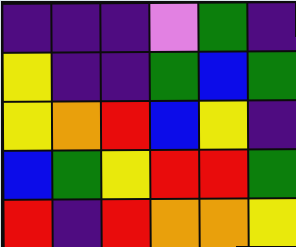[["indigo", "indigo", "indigo", "violet", "green", "indigo"], ["yellow", "indigo", "indigo", "green", "blue", "green"], ["yellow", "orange", "red", "blue", "yellow", "indigo"], ["blue", "green", "yellow", "red", "red", "green"], ["red", "indigo", "red", "orange", "orange", "yellow"]]